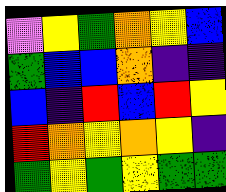[["violet", "yellow", "green", "orange", "yellow", "blue"], ["green", "blue", "blue", "orange", "indigo", "indigo"], ["blue", "indigo", "red", "blue", "red", "yellow"], ["red", "orange", "yellow", "orange", "yellow", "indigo"], ["green", "yellow", "green", "yellow", "green", "green"]]